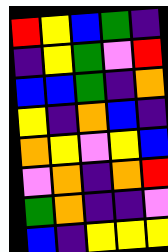[["red", "yellow", "blue", "green", "indigo"], ["indigo", "yellow", "green", "violet", "red"], ["blue", "blue", "green", "indigo", "orange"], ["yellow", "indigo", "orange", "blue", "indigo"], ["orange", "yellow", "violet", "yellow", "blue"], ["violet", "orange", "indigo", "orange", "red"], ["green", "orange", "indigo", "indigo", "violet"], ["blue", "indigo", "yellow", "yellow", "yellow"]]